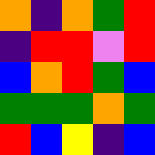[["orange", "indigo", "orange", "green", "red"], ["indigo", "red", "red", "violet", "red"], ["blue", "orange", "red", "green", "blue"], ["green", "green", "green", "orange", "green"], ["red", "blue", "yellow", "indigo", "blue"]]